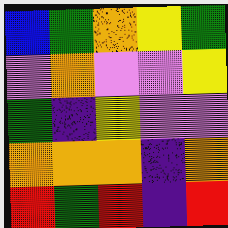[["blue", "green", "orange", "yellow", "green"], ["violet", "orange", "violet", "violet", "yellow"], ["green", "indigo", "yellow", "violet", "violet"], ["orange", "orange", "orange", "indigo", "orange"], ["red", "green", "red", "indigo", "red"]]